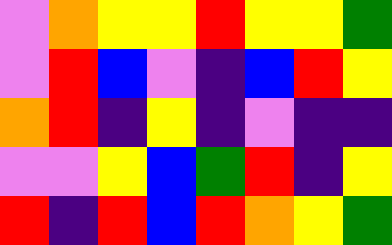[["violet", "orange", "yellow", "yellow", "red", "yellow", "yellow", "green"], ["violet", "red", "blue", "violet", "indigo", "blue", "red", "yellow"], ["orange", "red", "indigo", "yellow", "indigo", "violet", "indigo", "indigo"], ["violet", "violet", "yellow", "blue", "green", "red", "indigo", "yellow"], ["red", "indigo", "red", "blue", "red", "orange", "yellow", "green"]]